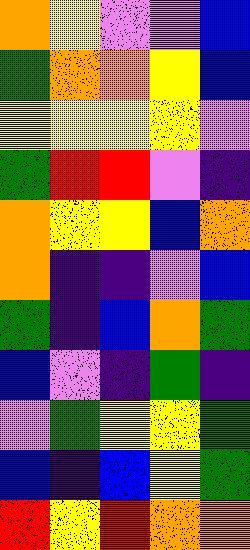[["orange", "yellow", "violet", "violet", "blue"], ["green", "orange", "orange", "yellow", "blue"], ["yellow", "yellow", "yellow", "yellow", "violet"], ["green", "red", "red", "violet", "indigo"], ["orange", "yellow", "yellow", "blue", "orange"], ["orange", "indigo", "indigo", "violet", "blue"], ["green", "indigo", "blue", "orange", "green"], ["blue", "violet", "indigo", "green", "indigo"], ["violet", "green", "yellow", "yellow", "green"], ["blue", "indigo", "blue", "yellow", "green"], ["red", "yellow", "red", "orange", "orange"]]